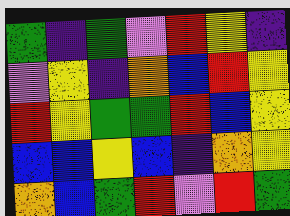[["green", "indigo", "green", "violet", "red", "yellow", "indigo"], ["violet", "yellow", "indigo", "orange", "blue", "red", "yellow"], ["red", "yellow", "green", "green", "red", "blue", "yellow"], ["blue", "blue", "yellow", "blue", "indigo", "orange", "yellow"], ["orange", "blue", "green", "red", "violet", "red", "green"]]